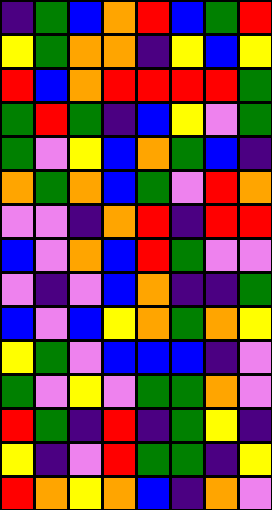[["indigo", "green", "blue", "orange", "red", "blue", "green", "red"], ["yellow", "green", "orange", "orange", "indigo", "yellow", "blue", "yellow"], ["red", "blue", "orange", "red", "red", "red", "red", "green"], ["green", "red", "green", "indigo", "blue", "yellow", "violet", "green"], ["green", "violet", "yellow", "blue", "orange", "green", "blue", "indigo"], ["orange", "green", "orange", "blue", "green", "violet", "red", "orange"], ["violet", "violet", "indigo", "orange", "red", "indigo", "red", "red"], ["blue", "violet", "orange", "blue", "red", "green", "violet", "violet"], ["violet", "indigo", "violet", "blue", "orange", "indigo", "indigo", "green"], ["blue", "violet", "blue", "yellow", "orange", "green", "orange", "yellow"], ["yellow", "green", "violet", "blue", "blue", "blue", "indigo", "violet"], ["green", "violet", "yellow", "violet", "green", "green", "orange", "violet"], ["red", "green", "indigo", "red", "indigo", "green", "yellow", "indigo"], ["yellow", "indigo", "violet", "red", "green", "green", "indigo", "yellow"], ["red", "orange", "yellow", "orange", "blue", "indigo", "orange", "violet"]]